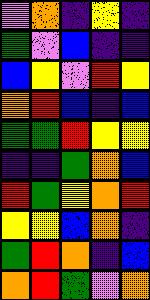[["violet", "orange", "indigo", "yellow", "indigo"], ["green", "violet", "blue", "indigo", "indigo"], ["blue", "yellow", "violet", "red", "yellow"], ["orange", "red", "blue", "indigo", "blue"], ["green", "green", "red", "yellow", "yellow"], ["indigo", "indigo", "green", "orange", "blue"], ["red", "green", "yellow", "orange", "red"], ["yellow", "yellow", "blue", "orange", "indigo"], ["green", "red", "orange", "indigo", "blue"], ["orange", "red", "green", "violet", "orange"]]